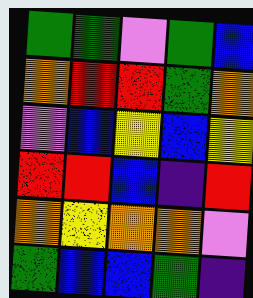[["green", "green", "violet", "green", "blue"], ["orange", "red", "red", "green", "orange"], ["violet", "blue", "yellow", "blue", "yellow"], ["red", "red", "blue", "indigo", "red"], ["orange", "yellow", "orange", "orange", "violet"], ["green", "blue", "blue", "green", "indigo"]]